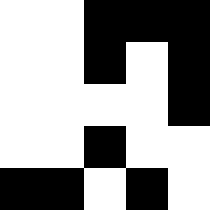[["white", "white", "black", "black", "black"], ["white", "white", "black", "white", "black"], ["white", "white", "white", "white", "black"], ["white", "white", "black", "white", "white"], ["black", "black", "white", "black", "white"]]